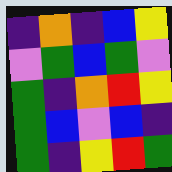[["indigo", "orange", "indigo", "blue", "yellow"], ["violet", "green", "blue", "green", "violet"], ["green", "indigo", "orange", "red", "yellow"], ["green", "blue", "violet", "blue", "indigo"], ["green", "indigo", "yellow", "red", "green"]]